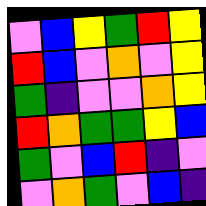[["violet", "blue", "yellow", "green", "red", "yellow"], ["red", "blue", "violet", "orange", "violet", "yellow"], ["green", "indigo", "violet", "violet", "orange", "yellow"], ["red", "orange", "green", "green", "yellow", "blue"], ["green", "violet", "blue", "red", "indigo", "violet"], ["violet", "orange", "green", "violet", "blue", "indigo"]]